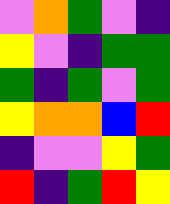[["violet", "orange", "green", "violet", "indigo"], ["yellow", "violet", "indigo", "green", "green"], ["green", "indigo", "green", "violet", "green"], ["yellow", "orange", "orange", "blue", "red"], ["indigo", "violet", "violet", "yellow", "green"], ["red", "indigo", "green", "red", "yellow"]]